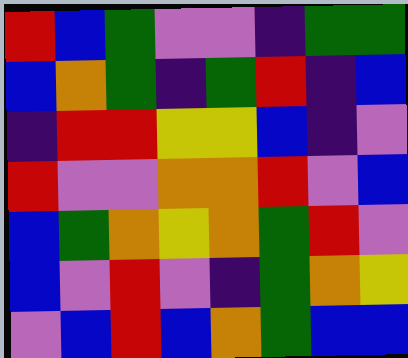[["red", "blue", "green", "violet", "violet", "indigo", "green", "green"], ["blue", "orange", "green", "indigo", "green", "red", "indigo", "blue"], ["indigo", "red", "red", "yellow", "yellow", "blue", "indigo", "violet"], ["red", "violet", "violet", "orange", "orange", "red", "violet", "blue"], ["blue", "green", "orange", "yellow", "orange", "green", "red", "violet"], ["blue", "violet", "red", "violet", "indigo", "green", "orange", "yellow"], ["violet", "blue", "red", "blue", "orange", "green", "blue", "blue"]]